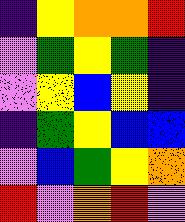[["indigo", "yellow", "orange", "orange", "red"], ["violet", "green", "yellow", "green", "indigo"], ["violet", "yellow", "blue", "yellow", "indigo"], ["indigo", "green", "yellow", "blue", "blue"], ["violet", "blue", "green", "yellow", "orange"], ["red", "violet", "orange", "red", "violet"]]